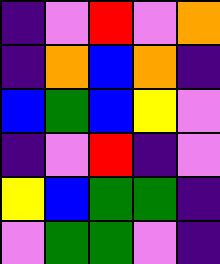[["indigo", "violet", "red", "violet", "orange"], ["indigo", "orange", "blue", "orange", "indigo"], ["blue", "green", "blue", "yellow", "violet"], ["indigo", "violet", "red", "indigo", "violet"], ["yellow", "blue", "green", "green", "indigo"], ["violet", "green", "green", "violet", "indigo"]]